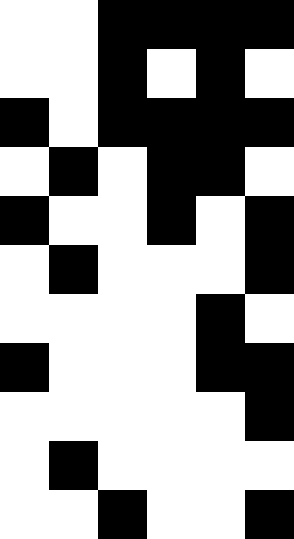[["white", "white", "black", "black", "black", "black"], ["white", "white", "black", "white", "black", "white"], ["black", "white", "black", "black", "black", "black"], ["white", "black", "white", "black", "black", "white"], ["black", "white", "white", "black", "white", "black"], ["white", "black", "white", "white", "white", "black"], ["white", "white", "white", "white", "black", "white"], ["black", "white", "white", "white", "black", "black"], ["white", "white", "white", "white", "white", "black"], ["white", "black", "white", "white", "white", "white"], ["white", "white", "black", "white", "white", "black"]]